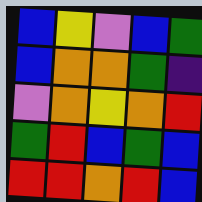[["blue", "yellow", "violet", "blue", "green"], ["blue", "orange", "orange", "green", "indigo"], ["violet", "orange", "yellow", "orange", "red"], ["green", "red", "blue", "green", "blue"], ["red", "red", "orange", "red", "blue"]]